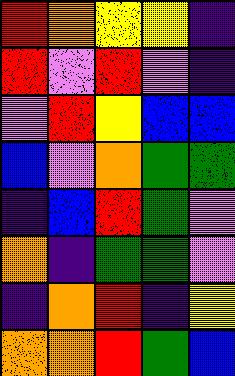[["red", "orange", "yellow", "yellow", "indigo"], ["red", "violet", "red", "violet", "indigo"], ["violet", "red", "yellow", "blue", "blue"], ["blue", "violet", "orange", "green", "green"], ["indigo", "blue", "red", "green", "violet"], ["orange", "indigo", "green", "green", "violet"], ["indigo", "orange", "red", "indigo", "yellow"], ["orange", "orange", "red", "green", "blue"]]